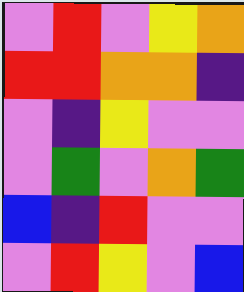[["violet", "red", "violet", "yellow", "orange"], ["red", "red", "orange", "orange", "indigo"], ["violet", "indigo", "yellow", "violet", "violet"], ["violet", "green", "violet", "orange", "green"], ["blue", "indigo", "red", "violet", "violet"], ["violet", "red", "yellow", "violet", "blue"]]